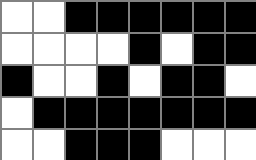[["white", "white", "black", "black", "black", "black", "black", "black"], ["white", "white", "white", "white", "black", "white", "black", "black"], ["black", "white", "white", "black", "white", "black", "black", "white"], ["white", "black", "black", "black", "black", "black", "black", "black"], ["white", "white", "black", "black", "black", "white", "white", "white"]]